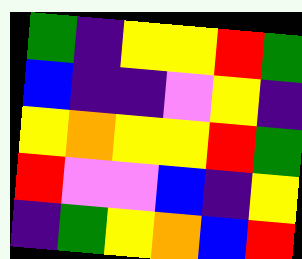[["green", "indigo", "yellow", "yellow", "red", "green"], ["blue", "indigo", "indigo", "violet", "yellow", "indigo"], ["yellow", "orange", "yellow", "yellow", "red", "green"], ["red", "violet", "violet", "blue", "indigo", "yellow"], ["indigo", "green", "yellow", "orange", "blue", "red"]]